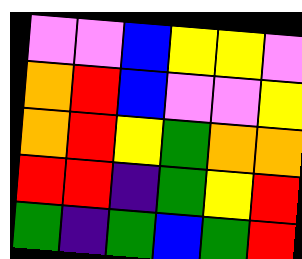[["violet", "violet", "blue", "yellow", "yellow", "violet"], ["orange", "red", "blue", "violet", "violet", "yellow"], ["orange", "red", "yellow", "green", "orange", "orange"], ["red", "red", "indigo", "green", "yellow", "red"], ["green", "indigo", "green", "blue", "green", "red"]]